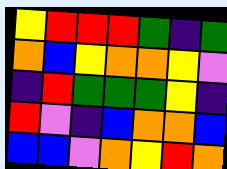[["yellow", "red", "red", "red", "green", "indigo", "green"], ["orange", "blue", "yellow", "orange", "orange", "yellow", "violet"], ["indigo", "red", "green", "green", "green", "yellow", "indigo"], ["red", "violet", "indigo", "blue", "orange", "orange", "blue"], ["blue", "blue", "violet", "orange", "yellow", "red", "orange"]]